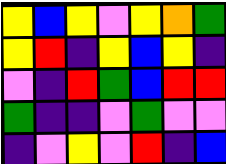[["yellow", "blue", "yellow", "violet", "yellow", "orange", "green"], ["yellow", "red", "indigo", "yellow", "blue", "yellow", "indigo"], ["violet", "indigo", "red", "green", "blue", "red", "red"], ["green", "indigo", "indigo", "violet", "green", "violet", "violet"], ["indigo", "violet", "yellow", "violet", "red", "indigo", "blue"]]